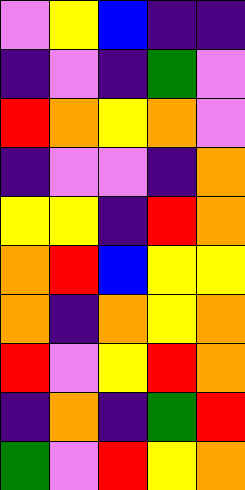[["violet", "yellow", "blue", "indigo", "indigo"], ["indigo", "violet", "indigo", "green", "violet"], ["red", "orange", "yellow", "orange", "violet"], ["indigo", "violet", "violet", "indigo", "orange"], ["yellow", "yellow", "indigo", "red", "orange"], ["orange", "red", "blue", "yellow", "yellow"], ["orange", "indigo", "orange", "yellow", "orange"], ["red", "violet", "yellow", "red", "orange"], ["indigo", "orange", "indigo", "green", "red"], ["green", "violet", "red", "yellow", "orange"]]